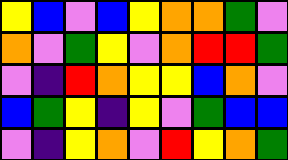[["yellow", "blue", "violet", "blue", "yellow", "orange", "orange", "green", "violet"], ["orange", "violet", "green", "yellow", "violet", "orange", "red", "red", "green"], ["violet", "indigo", "red", "orange", "yellow", "yellow", "blue", "orange", "violet"], ["blue", "green", "yellow", "indigo", "yellow", "violet", "green", "blue", "blue"], ["violet", "indigo", "yellow", "orange", "violet", "red", "yellow", "orange", "green"]]